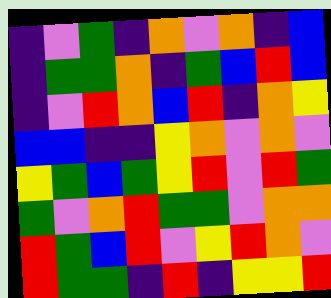[["indigo", "violet", "green", "indigo", "orange", "violet", "orange", "indigo", "blue"], ["indigo", "green", "green", "orange", "indigo", "green", "blue", "red", "blue"], ["indigo", "violet", "red", "orange", "blue", "red", "indigo", "orange", "yellow"], ["blue", "blue", "indigo", "indigo", "yellow", "orange", "violet", "orange", "violet"], ["yellow", "green", "blue", "green", "yellow", "red", "violet", "red", "green"], ["green", "violet", "orange", "red", "green", "green", "violet", "orange", "orange"], ["red", "green", "blue", "red", "violet", "yellow", "red", "orange", "violet"], ["red", "green", "green", "indigo", "red", "indigo", "yellow", "yellow", "red"]]